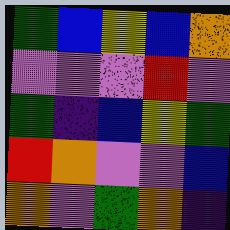[["green", "blue", "yellow", "blue", "orange"], ["violet", "violet", "violet", "red", "violet"], ["green", "indigo", "blue", "yellow", "green"], ["red", "orange", "violet", "violet", "blue"], ["orange", "violet", "green", "orange", "indigo"]]